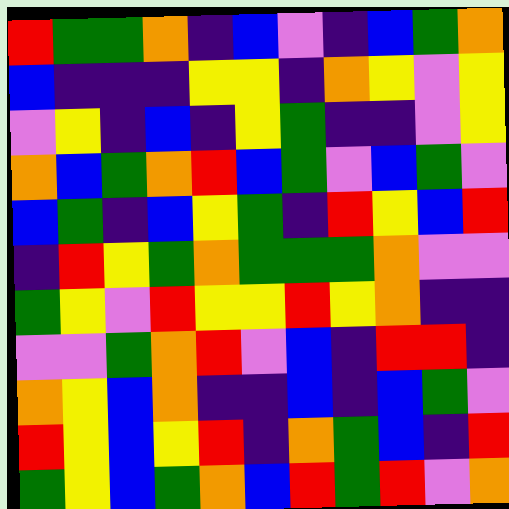[["red", "green", "green", "orange", "indigo", "blue", "violet", "indigo", "blue", "green", "orange"], ["blue", "indigo", "indigo", "indigo", "yellow", "yellow", "indigo", "orange", "yellow", "violet", "yellow"], ["violet", "yellow", "indigo", "blue", "indigo", "yellow", "green", "indigo", "indigo", "violet", "yellow"], ["orange", "blue", "green", "orange", "red", "blue", "green", "violet", "blue", "green", "violet"], ["blue", "green", "indigo", "blue", "yellow", "green", "indigo", "red", "yellow", "blue", "red"], ["indigo", "red", "yellow", "green", "orange", "green", "green", "green", "orange", "violet", "violet"], ["green", "yellow", "violet", "red", "yellow", "yellow", "red", "yellow", "orange", "indigo", "indigo"], ["violet", "violet", "green", "orange", "red", "violet", "blue", "indigo", "red", "red", "indigo"], ["orange", "yellow", "blue", "orange", "indigo", "indigo", "blue", "indigo", "blue", "green", "violet"], ["red", "yellow", "blue", "yellow", "red", "indigo", "orange", "green", "blue", "indigo", "red"], ["green", "yellow", "blue", "green", "orange", "blue", "red", "green", "red", "violet", "orange"]]